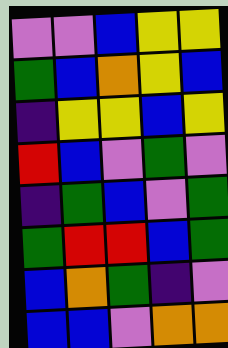[["violet", "violet", "blue", "yellow", "yellow"], ["green", "blue", "orange", "yellow", "blue"], ["indigo", "yellow", "yellow", "blue", "yellow"], ["red", "blue", "violet", "green", "violet"], ["indigo", "green", "blue", "violet", "green"], ["green", "red", "red", "blue", "green"], ["blue", "orange", "green", "indigo", "violet"], ["blue", "blue", "violet", "orange", "orange"]]